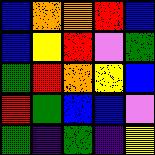[["blue", "orange", "orange", "red", "blue"], ["blue", "yellow", "red", "violet", "green"], ["green", "red", "orange", "yellow", "blue"], ["red", "green", "blue", "blue", "violet"], ["green", "indigo", "green", "indigo", "yellow"]]